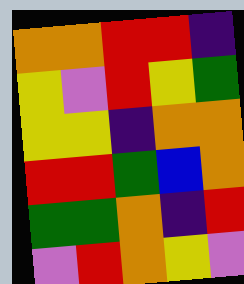[["orange", "orange", "red", "red", "indigo"], ["yellow", "violet", "red", "yellow", "green"], ["yellow", "yellow", "indigo", "orange", "orange"], ["red", "red", "green", "blue", "orange"], ["green", "green", "orange", "indigo", "red"], ["violet", "red", "orange", "yellow", "violet"]]